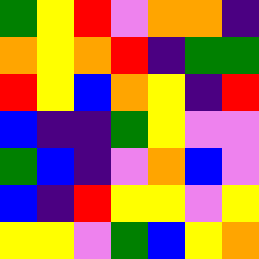[["green", "yellow", "red", "violet", "orange", "orange", "indigo"], ["orange", "yellow", "orange", "red", "indigo", "green", "green"], ["red", "yellow", "blue", "orange", "yellow", "indigo", "red"], ["blue", "indigo", "indigo", "green", "yellow", "violet", "violet"], ["green", "blue", "indigo", "violet", "orange", "blue", "violet"], ["blue", "indigo", "red", "yellow", "yellow", "violet", "yellow"], ["yellow", "yellow", "violet", "green", "blue", "yellow", "orange"]]